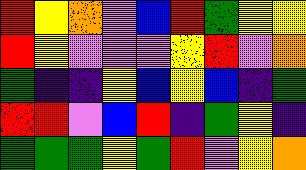[["red", "yellow", "orange", "violet", "blue", "red", "green", "yellow", "yellow"], ["red", "yellow", "violet", "violet", "violet", "yellow", "red", "violet", "orange"], ["green", "indigo", "indigo", "yellow", "blue", "yellow", "blue", "indigo", "green"], ["red", "red", "violet", "blue", "red", "indigo", "green", "yellow", "indigo"], ["green", "green", "green", "yellow", "green", "red", "violet", "yellow", "orange"]]